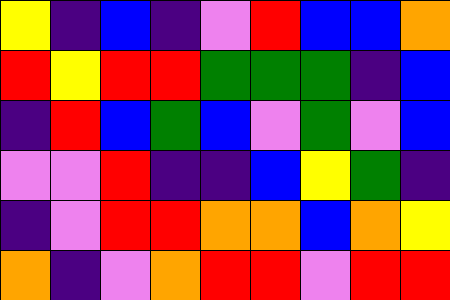[["yellow", "indigo", "blue", "indigo", "violet", "red", "blue", "blue", "orange"], ["red", "yellow", "red", "red", "green", "green", "green", "indigo", "blue"], ["indigo", "red", "blue", "green", "blue", "violet", "green", "violet", "blue"], ["violet", "violet", "red", "indigo", "indigo", "blue", "yellow", "green", "indigo"], ["indigo", "violet", "red", "red", "orange", "orange", "blue", "orange", "yellow"], ["orange", "indigo", "violet", "orange", "red", "red", "violet", "red", "red"]]